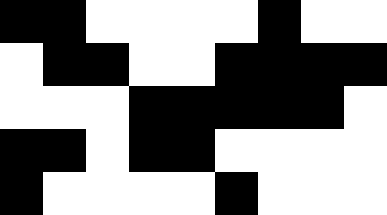[["black", "black", "white", "white", "white", "white", "black", "white", "white"], ["white", "black", "black", "white", "white", "black", "black", "black", "black"], ["white", "white", "white", "black", "black", "black", "black", "black", "white"], ["black", "black", "white", "black", "black", "white", "white", "white", "white"], ["black", "white", "white", "white", "white", "black", "white", "white", "white"]]